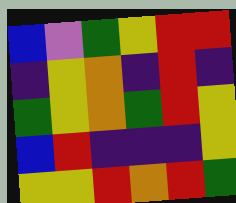[["blue", "violet", "green", "yellow", "red", "red"], ["indigo", "yellow", "orange", "indigo", "red", "indigo"], ["green", "yellow", "orange", "green", "red", "yellow"], ["blue", "red", "indigo", "indigo", "indigo", "yellow"], ["yellow", "yellow", "red", "orange", "red", "green"]]